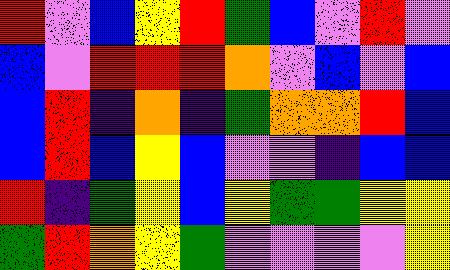[["red", "violet", "blue", "yellow", "red", "green", "blue", "violet", "red", "violet"], ["blue", "violet", "red", "red", "red", "orange", "violet", "blue", "violet", "blue"], ["blue", "red", "indigo", "orange", "indigo", "green", "orange", "orange", "red", "blue"], ["blue", "red", "blue", "yellow", "blue", "violet", "violet", "indigo", "blue", "blue"], ["red", "indigo", "green", "yellow", "blue", "yellow", "green", "green", "yellow", "yellow"], ["green", "red", "orange", "yellow", "green", "violet", "violet", "violet", "violet", "yellow"]]